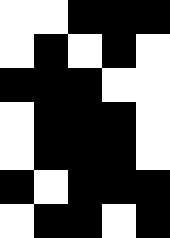[["white", "white", "black", "black", "black"], ["white", "black", "white", "black", "white"], ["black", "black", "black", "white", "white"], ["white", "black", "black", "black", "white"], ["white", "black", "black", "black", "white"], ["black", "white", "black", "black", "black"], ["white", "black", "black", "white", "black"]]